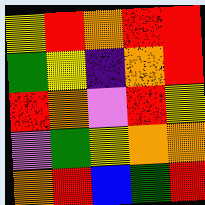[["yellow", "red", "orange", "red", "red"], ["green", "yellow", "indigo", "orange", "red"], ["red", "orange", "violet", "red", "yellow"], ["violet", "green", "yellow", "orange", "orange"], ["orange", "red", "blue", "green", "red"]]